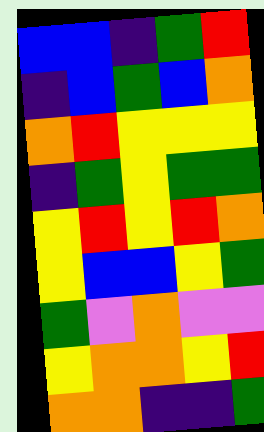[["blue", "blue", "indigo", "green", "red"], ["indigo", "blue", "green", "blue", "orange"], ["orange", "red", "yellow", "yellow", "yellow"], ["indigo", "green", "yellow", "green", "green"], ["yellow", "red", "yellow", "red", "orange"], ["yellow", "blue", "blue", "yellow", "green"], ["green", "violet", "orange", "violet", "violet"], ["yellow", "orange", "orange", "yellow", "red"], ["orange", "orange", "indigo", "indigo", "green"]]